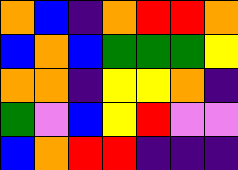[["orange", "blue", "indigo", "orange", "red", "red", "orange"], ["blue", "orange", "blue", "green", "green", "green", "yellow"], ["orange", "orange", "indigo", "yellow", "yellow", "orange", "indigo"], ["green", "violet", "blue", "yellow", "red", "violet", "violet"], ["blue", "orange", "red", "red", "indigo", "indigo", "indigo"]]